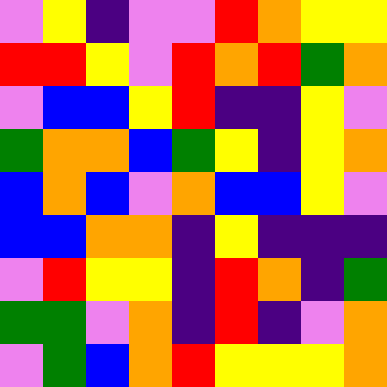[["violet", "yellow", "indigo", "violet", "violet", "red", "orange", "yellow", "yellow"], ["red", "red", "yellow", "violet", "red", "orange", "red", "green", "orange"], ["violet", "blue", "blue", "yellow", "red", "indigo", "indigo", "yellow", "violet"], ["green", "orange", "orange", "blue", "green", "yellow", "indigo", "yellow", "orange"], ["blue", "orange", "blue", "violet", "orange", "blue", "blue", "yellow", "violet"], ["blue", "blue", "orange", "orange", "indigo", "yellow", "indigo", "indigo", "indigo"], ["violet", "red", "yellow", "yellow", "indigo", "red", "orange", "indigo", "green"], ["green", "green", "violet", "orange", "indigo", "red", "indigo", "violet", "orange"], ["violet", "green", "blue", "orange", "red", "yellow", "yellow", "yellow", "orange"]]